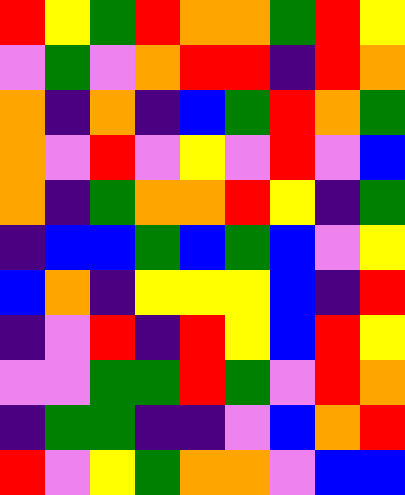[["red", "yellow", "green", "red", "orange", "orange", "green", "red", "yellow"], ["violet", "green", "violet", "orange", "red", "red", "indigo", "red", "orange"], ["orange", "indigo", "orange", "indigo", "blue", "green", "red", "orange", "green"], ["orange", "violet", "red", "violet", "yellow", "violet", "red", "violet", "blue"], ["orange", "indigo", "green", "orange", "orange", "red", "yellow", "indigo", "green"], ["indigo", "blue", "blue", "green", "blue", "green", "blue", "violet", "yellow"], ["blue", "orange", "indigo", "yellow", "yellow", "yellow", "blue", "indigo", "red"], ["indigo", "violet", "red", "indigo", "red", "yellow", "blue", "red", "yellow"], ["violet", "violet", "green", "green", "red", "green", "violet", "red", "orange"], ["indigo", "green", "green", "indigo", "indigo", "violet", "blue", "orange", "red"], ["red", "violet", "yellow", "green", "orange", "orange", "violet", "blue", "blue"]]